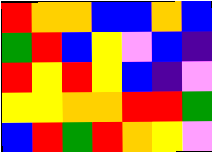[["red", "orange", "orange", "blue", "blue", "orange", "blue"], ["green", "red", "blue", "yellow", "violet", "blue", "indigo"], ["red", "yellow", "red", "yellow", "blue", "indigo", "violet"], ["yellow", "yellow", "orange", "orange", "red", "red", "green"], ["blue", "red", "green", "red", "orange", "yellow", "violet"]]